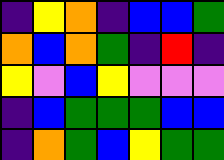[["indigo", "yellow", "orange", "indigo", "blue", "blue", "green"], ["orange", "blue", "orange", "green", "indigo", "red", "indigo"], ["yellow", "violet", "blue", "yellow", "violet", "violet", "violet"], ["indigo", "blue", "green", "green", "green", "blue", "blue"], ["indigo", "orange", "green", "blue", "yellow", "green", "green"]]